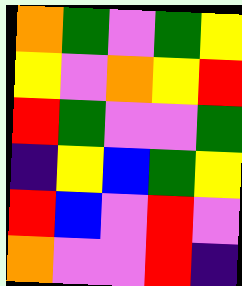[["orange", "green", "violet", "green", "yellow"], ["yellow", "violet", "orange", "yellow", "red"], ["red", "green", "violet", "violet", "green"], ["indigo", "yellow", "blue", "green", "yellow"], ["red", "blue", "violet", "red", "violet"], ["orange", "violet", "violet", "red", "indigo"]]